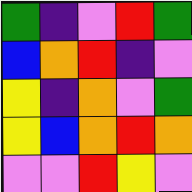[["green", "indigo", "violet", "red", "green"], ["blue", "orange", "red", "indigo", "violet"], ["yellow", "indigo", "orange", "violet", "green"], ["yellow", "blue", "orange", "red", "orange"], ["violet", "violet", "red", "yellow", "violet"]]